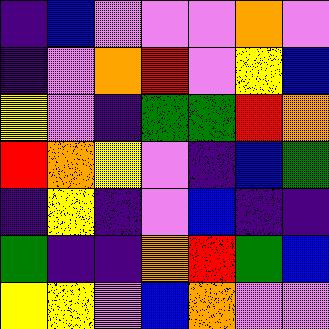[["indigo", "blue", "violet", "violet", "violet", "orange", "violet"], ["indigo", "violet", "orange", "red", "violet", "yellow", "blue"], ["yellow", "violet", "indigo", "green", "green", "red", "orange"], ["red", "orange", "yellow", "violet", "indigo", "blue", "green"], ["indigo", "yellow", "indigo", "violet", "blue", "indigo", "indigo"], ["green", "indigo", "indigo", "orange", "red", "green", "blue"], ["yellow", "yellow", "violet", "blue", "orange", "violet", "violet"]]